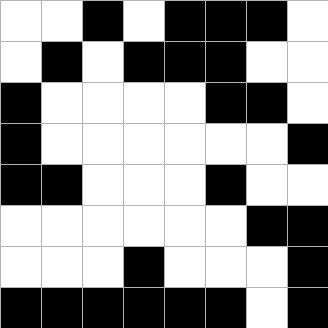[["white", "white", "black", "white", "black", "black", "black", "white"], ["white", "black", "white", "black", "black", "black", "white", "white"], ["black", "white", "white", "white", "white", "black", "black", "white"], ["black", "white", "white", "white", "white", "white", "white", "black"], ["black", "black", "white", "white", "white", "black", "white", "white"], ["white", "white", "white", "white", "white", "white", "black", "black"], ["white", "white", "white", "black", "white", "white", "white", "black"], ["black", "black", "black", "black", "black", "black", "white", "black"]]